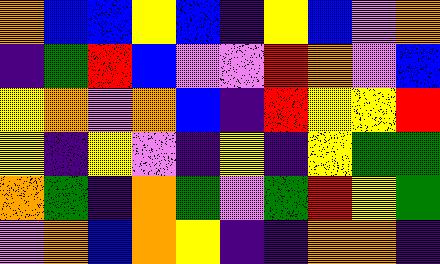[["orange", "blue", "blue", "yellow", "blue", "indigo", "yellow", "blue", "violet", "orange"], ["indigo", "green", "red", "blue", "violet", "violet", "red", "orange", "violet", "blue"], ["yellow", "orange", "violet", "orange", "blue", "indigo", "red", "yellow", "yellow", "red"], ["yellow", "indigo", "yellow", "violet", "indigo", "yellow", "indigo", "yellow", "green", "green"], ["orange", "green", "indigo", "orange", "green", "violet", "green", "red", "yellow", "green"], ["violet", "orange", "blue", "orange", "yellow", "indigo", "indigo", "orange", "orange", "indigo"]]